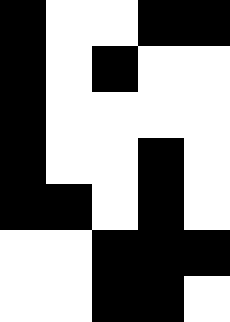[["black", "white", "white", "black", "black"], ["black", "white", "black", "white", "white"], ["black", "white", "white", "white", "white"], ["black", "white", "white", "black", "white"], ["black", "black", "white", "black", "white"], ["white", "white", "black", "black", "black"], ["white", "white", "black", "black", "white"]]